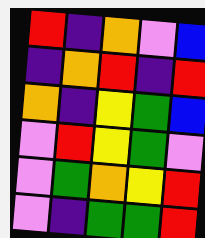[["red", "indigo", "orange", "violet", "blue"], ["indigo", "orange", "red", "indigo", "red"], ["orange", "indigo", "yellow", "green", "blue"], ["violet", "red", "yellow", "green", "violet"], ["violet", "green", "orange", "yellow", "red"], ["violet", "indigo", "green", "green", "red"]]